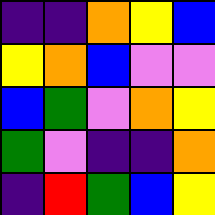[["indigo", "indigo", "orange", "yellow", "blue"], ["yellow", "orange", "blue", "violet", "violet"], ["blue", "green", "violet", "orange", "yellow"], ["green", "violet", "indigo", "indigo", "orange"], ["indigo", "red", "green", "blue", "yellow"]]